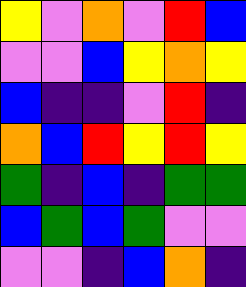[["yellow", "violet", "orange", "violet", "red", "blue"], ["violet", "violet", "blue", "yellow", "orange", "yellow"], ["blue", "indigo", "indigo", "violet", "red", "indigo"], ["orange", "blue", "red", "yellow", "red", "yellow"], ["green", "indigo", "blue", "indigo", "green", "green"], ["blue", "green", "blue", "green", "violet", "violet"], ["violet", "violet", "indigo", "blue", "orange", "indigo"]]